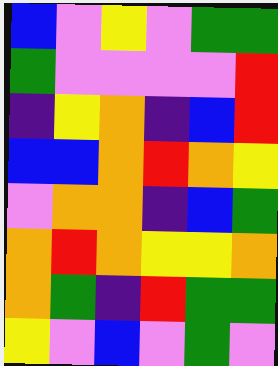[["blue", "violet", "yellow", "violet", "green", "green"], ["green", "violet", "violet", "violet", "violet", "red"], ["indigo", "yellow", "orange", "indigo", "blue", "red"], ["blue", "blue", "orange", "red", "orange", "yellow"], ["violet", "orange", "orange", "indigo", "blue", "green"], ["orange", "red", "orange", "yellow", "yellow", "orange"], ["orange", "green", "indigo", "red", "green", "green"], ["yellow", "violet", "blue", "violet", "green", "violet"]]